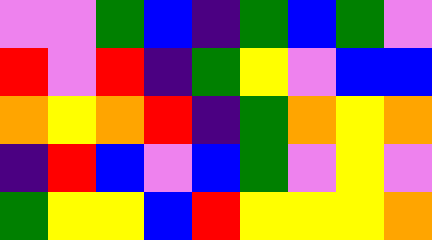[["violet", "violet", "green", "blue", "indigo", "green", "blue", "green", "violet"], ["red", "violet", "red", "indigo", "green", "yellow", "violet", "blue", "blue"], ["orange", "yellow", "orange", "red", "indigo", "green", "orange", "yellow", "orange"], ["indigo", "red", "blue", "violet", "blue", "green", "violet", "yellow", "violet"], ["green", "yellow", "yellow", "blue", "red", "yellow", "yellow", "yellow", "orange"]]